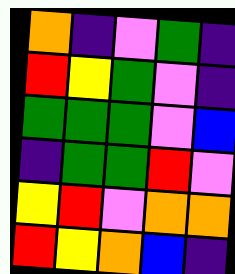[["orange", "indigo", "violet", "green", "indigo"], ["red", "yellow", "green", "violet", "indigo"], ["green", "green", "green", "violet", "blue"], ["indigo", "green", "green", "red", "violet"], ["yellow", "red", "violet", "orange", "orange"], ["red", "yellow", "orange", "blue", "indigo"]]